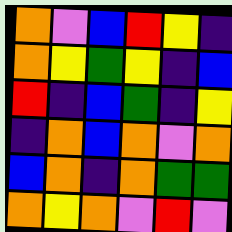[["orange", "violet", "blue", "red", "yellow", "indigo"], ["orange", "yellow", "green", "yellow", "indigo", "blue"], ["red", "indigo", "blue", "green", "indigo", "yellow"], ["indigo", "orange", "blue", "orange", "violet", "orange"], ["blue", "orange", "indigo", "orange", "green", "green"], ["orange", "yellow", "orange", "violet", "red", "violet"]]